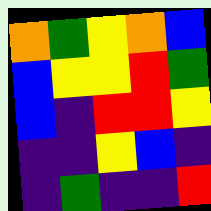[["orange", "green", "yellow", "orange", "blue"], ["blue", "yellow", "yellow", "red", "green"], ["blue", "indigo", "red", "red", "yellow"], ["indigo", "indigo", "yellow", "blue", "indigo"], ["indigo", "green", "indigo", "indigo", "red"]]